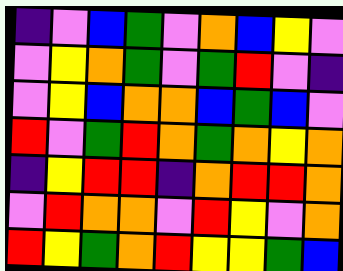[["indigo", "violet", "blue", "green", "violet", "orange", "blue", "yellow", "violet"], ["violet", "yellow", "orange", "green", "violet", "green", "red", "violet", "indigo"], ["violet", "yellow", "blue", "orange", "orange", "blue", "green", "blue", "violet"], ["red", "violet", "green", "red", "orange", "green", "orange", "yellow", "orange"], ["indigo", "yellow", "red", "red", "indigo", "orange", "red", "red", "orange"], ["violet", "red", "orange", "orange", "violet", "red", "yellow", "violet", "orange"], ["red", "yellow", "green", "orange", "red", "yellow", "yellow", "green", "blue"]]